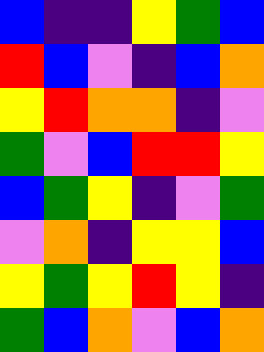[["blue", "indigo", "indigo", "yellow", "green", "blue"], ["red", "blue", "violet", "indigo", "blue", "orange"], ["yellow", "red", "orange", "orange", "indigo", "violet"], ["green", "violet", "blue", "red", "red", "yellow"], ["blue", "green", "yellow", "indigo", "violet", "green"], ["violet", "orange", "indigo", "yellow", "yellow", "blue"], ["yellow", "green", "yellow", "red", "yellow", "indigo"], ["green", "blue", "orange", "violet", "blue", "orange"]]